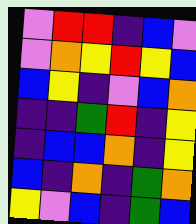[["violet", "red", "red", "indigo", "blue", "violet"], ["violet", "orange", "yellow", "red", "yellow", "blue"], ["blue", "yellow", "indigo", "violet", "blue", "orange"], ["indigo", "indigo", "green", "red", "indigo", "yellow"], ["indigo", "blue", "blue", "orange", "indigo", "yellow"], ["blue", "indigo", "orange", "indigo", "green", "orange"], ["yellow", "violet", "blue", "indigo", "green", "blue"]]